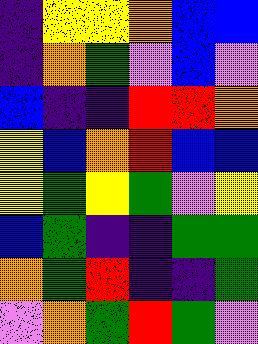[["indigo", "yellow", "yellow", "orange", "blue", "blue"], ["indigo", "orange", "green", "violet", "blue", "violet"], ["blue", "indigo", "indigo", "red", "red", "orange"], ["yellow", "blue", "orange", "red", "blue", "blue"], ["yellow", "green", "yellow", "green", "violet", "yellow"], ["blue", "green", "indigo", "indigo", "green", "green"], ["orange", "green", "red", "indigo", "indigo", "green"], ["violet", "orange", "green", "red", "green", "violet"]]